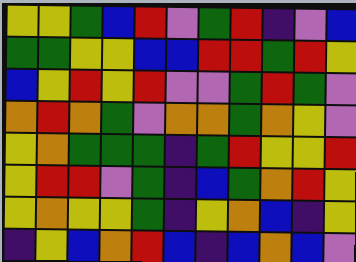[["yellow", "yellow", "green", "blue", "red", "violet", "green", "red", "indigo", "violet", "blue"], ["green", "green", "yellow", "yellow", "blue", "blue", "red", "red", "green", "red", "yellow"], ["blue", "yellow", "red", "yellow", "red", "violet", "violet", "green", "red", "green", "violet"], ["orange", "red", "orange", "green", "violet", "orange", "orange", "green", "orange", "yellow", "violet"], ["yellow", "orange", "green", "green", "green", "indigo", "green", "red", "yellow", "yellow", "red"], ["yellow", "red", "red", "violet", "green", "indigo", "blue", "green", "orange", "red", "yellow"], ["yellow", "orange", "yellow", "yellow", "green", "indigo", "yellow", "orange", "blue", "indigo", "yellow"], ["indigo", "yellow", "blue", "orange", "red", "blue", "indigo", "blue", "orange", "blue", "violet"]]